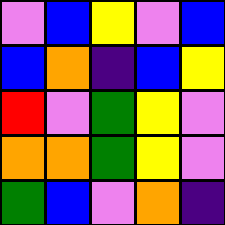[["violet", "blue", "yellow", "violet", "blue"], ["blue", "orange", "indigo", "blue", "yellow"], ["red", "violet", "green", "yellow", "violet"], ["orange", "orange", "green", "yellow", "violet"], ["green", "blue", "violet", "orange", "indigo"]]